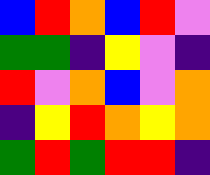[["blue", "red", "orange", "blue", "red", "violet"], ["green", "green", "indigo", "yellow", "violet", "indigo"], ["red", "violet", "orange", "blue", "violet", "orange"], ["indigo", "yellow", "red", "orange", "yellow", "orange"], ["green", "red", "green", "red", "red", "indigo"]]